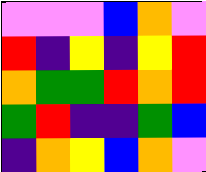[["violet", "violet", "violet", "blue", "orange", "violet"], ["red", "indigo", "yellow", "indigo", "yellow", "red"], ["orange", "green", "green", "red", "orange", "red"], ["green", "red", "indigo", "indigo", "green", "blue"], ["indigo", "orange", "yellow", "blue", "orange", "violet"]]